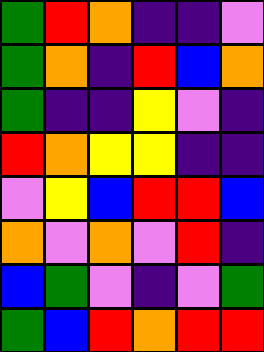[["green", "red", "orange", "indigo", "indigo", "violet"], ["green", "orange", "indigo", "red", "blue", "orange"], ["green", "indigo", "indigo", "yellow", "violet", "indigo"], ["red", "orange", "yellow", "yellow", "indigo", "indigo"], ["violet", "yellow", "blue", "red", "red", "blue"], ["orange", "violet", "orange", "violet", "red", "indigo"], ["blue", "green", "violet", "indigo", "violet", "green"], ["green", "blue", "red", "orange", "red", "red"]]